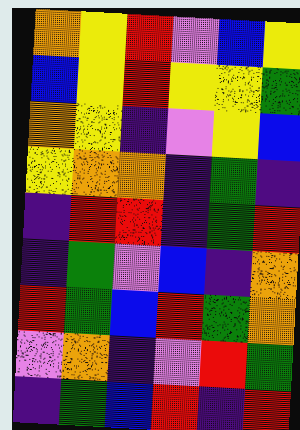[["orange", "yellow", "red", "violet", "blue", "yellow"], ["blue", "yellow", "red", "yellow", "yellow", "green"], ["orange", "yellow", "indigo", "violet", "yellow", "blue"], ["yellow", "orange", "orange", "indigo", "green", "indigo"], ["indigo", "red", "red", "indigo", "green", "red"], ["indigo", "green", "violet", "blue", "indigo", "orange"], ["red", "green", "blue", "red", "green", "orange"], ["violet", "orange", "indigo", "violet", "red", "green"], ["indigo", "green", "blue", "red", "indigo", "red"]]